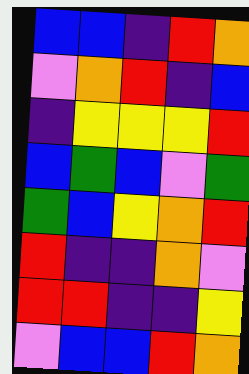[["blue", "blue", "indigo", "red", "orange"], ["violet", "orange", "red", "indigo", "blue"], ["indigo", "yellow", "yellow", "yellow", "red"], ["blue", "green", "blue", "violet", "green"], ["green", "blue", "yellow", "orange", "red"], ["red", "indigo", "indigo", "orange", "violet"], ["red", "red", "indigo", "indigo", "yellow"], ["violet", "blue", "blue", "red", "orange"]]